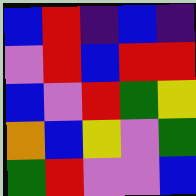[["blue", "red", "indigo", "blue", "indigo"], ["violet", "red", "blue", "red", "red"], ["blue", "violet", "red", "green", "yellow"], ["orange", "blue", "yellow", "violet", "green"], ["green", "red", "violet", "violet", "blue"]]